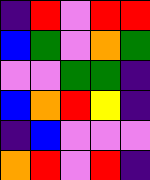[["indigo", "red", "violet", "red", "red"], ["blue", "green", "violet", "orange", "green"], ["violet", "violet", "green", "green", "indigo"], ["blue", "orange", "red", "yellow", "indigo"], ["indigo", "blue", "violet", "violet", "violet"], ["orange", "red", "violet", "red", "indigo"]]